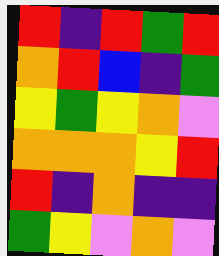[["red", "indigo", "red", "green", "red"], ["orange", "red", "blue", "indigo", "green"], ["yellow", "green", "yellow", "orange", "violet"], ["orange", "orange", "orange", "yellow", "red"], ["red", "indigo", "orange", "indigo", "indigo"], ["green", "yellow", "violet", "orange", "violet"]]